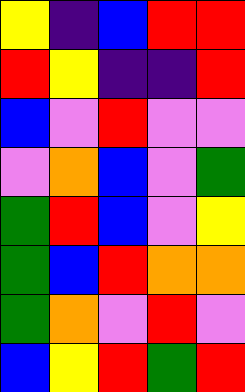[["yellow", "indigo", "blue", "red", "red"], ["red", "yellow", "indigo", "indigo", "red"], ["blue", "violet", "red", "violet", "violet"], ["violet", "orange", "blue", "violet", "green"], ["green", "red", "blue", "violet", "yellow"], ["green", "blue", "red", "orange", "orange"], ["green", "orange", "violet", "red", "violet"], ["blue", "yellow", "red", "green", "red"]]